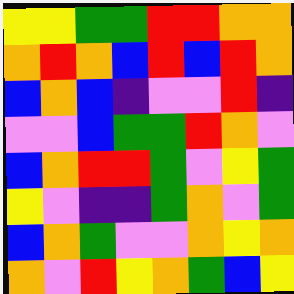[["yellow", "yellow", "green", "green", "red", "red", "orange", "orange"], ["orange", "red", "orange", "blue", "red", "blue", "red", "orange"], ["blue", "orange", "blue", "indigo", "violet", "violet", "red", "indigo"], ["violet", "violet", "blue", "green", "green", "red", "orange", "violet"], ["blue", "orange", "red", "red", "green", "violet", "yellow", "green"], ["yellow", "violet", "indigo", "indigo", "green", "orange", "violet", "green"], ["blue", "orange", "green", "violet", "violet", "orange", "yellow", "orange"], ["orange", "violet", "red", "yellow", "orange", "green", "blue", "yellow"]]